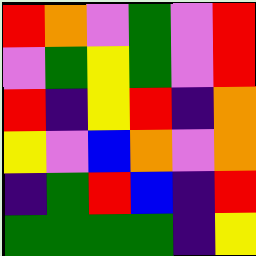[["red", "orange", "violet", "green", "violet", "red"], ["violet", "green", "yellow", "green", "violet", "red"], ["red", "indigo", "yellow", "red", "indigo", "orange"], ["yellow", "violet", "blue", "orange", "violet", "orange"], ["indigo", "green", "red", "blue", "indigo", "red"], ["green", "green", "green", "green", "indigo", "yellow"]]